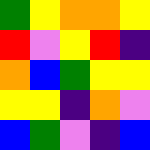[["green", "yellow", "orange", "orange", "yellow"], ["red", "violet", "yellow", "red", "indigo"], ["orange", "blue", "green", "yellow", "yellow"], ["yellow", "yellow", "indigo", "orange", "violet"], ["blue", "green", "violet", "indigo", "blue"]]